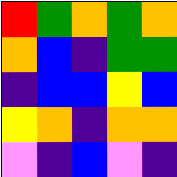[["red", "green", "orange", "green", "orange"], ["orange", "blue", "indigo", "green", "green"], ["indigo", "blue", "blue", "yellow", "blue"], ["yellow", "orange", "indigo", "orange", "orange"], ["violet", "indigo", "blue", "violet", "indigo"]]